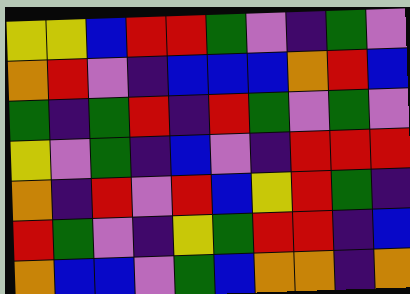[["yellow", "yellow", "blue", "red", "red", "green", "violet", "indigo", "green", "violet"], ["orange", "red", "violet", "indigo", "blue", "blue", "blue", "orange", "red", "blue"], ["green", "indigo", "green", "red", "indigo", "red", "green", "violet", "green", "violet"], ["yellow", "violet", "green", "indigo", "blue", "violet", "indigo", "red", "red", "red"], ["orange", "indigo", "red", "violet", "red", "blue", "yellow", "red", "green", "indigo"], ["red", "green", "violet", "indigo", "yellow", "green", "red", "red", "indigo", "blue"], ["orange", "blue", "blue", "violet", "green", "blue", "orange", "orange", "indigo", "orange"]]